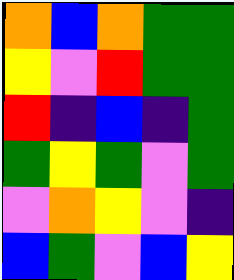[["orange", "blue", "orange", "green", "green"], ["yellow", "violet", "red", "green", "green"], ["red", "indigo", "blue", "indigo", "green"], ["green", "yellow", "green", "violet", "green"], ["violet", "orange", "yellow", "violet", "indigo"], ["blue", "green", "violet", "blue", "yellow"]]